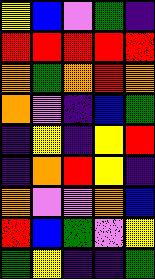[["yellow", "blue", "violet", "green", "indigo"], ["red", "red", "red", "red", "red"], ["orange", "green", "orange", "red", "orange"], ["orange", "violet", "indigo", "blue", "green"], ["indigo", "yellow", "indigo", "yellow", "red"], ["indigo", "orange", "red", "yellow", "indigo"], ["orange", "violet", "violet", "orange", "blue"], ["red", "blue", "green", "violet", "yellow"], ["green", "yellow", "indigo", "indigo", "green"]]